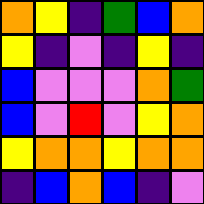[["orange", "yellow", "indigo", "green", "blue", "orange"], ["yellow", "indigo", "violet", "indigo", "yellow", "indigo"], ["blue", "violet", "violet", "violet", "orange", "green"], ["blue", "violet", "red", "violet", "yellow", "orange"], ["yellow", "orange", "orange", "yellow", "orange", "orange"], ["indigo", "blue", "orange", "blue", "indigo", "violet"]]